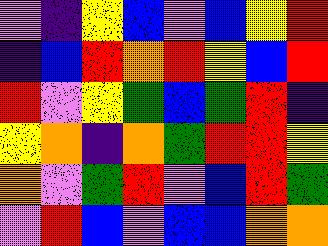[["violet", "indigo", "yellow", "blue", "violet", "blue", "yellow", "red"], ["indigo", "blue", "red", "orange", "red", "yellow", "blue", "red"], ["red", "violet", "yellow", "green", "blue", "green", "red", "indigo"], ["yellow", "orange", "indigo", "orange", "green", "red", "red", "yellow"], ["orange", "violet", "green", "red", "violet", "blue", "red", "green"], ["violet", "red", "blue", "violet", "blue", "blue", "orange", "orange"]]